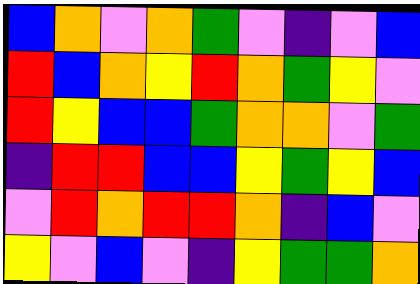[["blue", "orange", "violet", "orange", "green", "violet", "indigo", "violet", "blue"], ["red", "blue", "orange", "yellow", "red", "orange", "green", "yellow", "violet"], ["red", "yellow", "blue", "blue", "green", "orange", "orange", "violet", "green"], ["indigo", "red", "red", "blue", "blue", "yellow", "green", "yellow", "blue"], ["violet", "red", "orange", "red", "red", "orange", "indigo", "blue", "violet"], ["yellow", "violet", "blue", "violet", "indigo", "yellow", "green", "green", "orange"]]